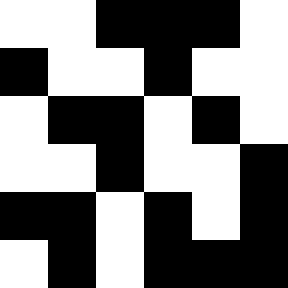[["white", "white", "black", "black", "black", "white"], ["black", "white", "white", "black", "white", "white"], ["white", "black", "black", "white", "black", "white"], ["white", "white", "black", "white", "white", "black"], ["black", "black", "white", "black", "white", "black"], ["white", "black", "white", "black", "black", "black"]]